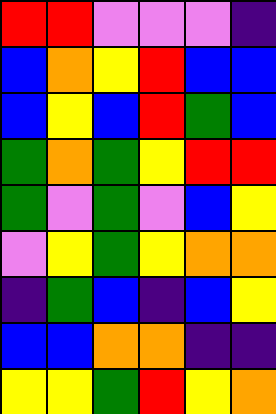[["red", "red", "violet", "violet", "violet", "indigo"], ["blue", "orange", "yellow", "red", "blue", "blue"], ["blue", "yellow", "blue", "red", "green", "blue"], ["green", "orange", "green", "yellow", "red", "red"], ["green", "violet", "green", "violet", "blue", "yellow"], ["violet", "yellow", "green", "yellow", "orange", "orange"], ["indigo", "green", "blue", "indigo", "blue", "yellow"], ["blue", "blue", "orange", "orange", "indigo", "indigo"], ["yellow", "yellow", "green", "red", "yellow", "orange"]]